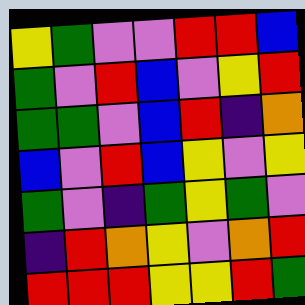[["yellow", "green", "violet", "violet", "red", "red", "blue"], ["green", "violet", "red", "blue", "violet", "yellow", "red"], ["green", "green", "violet", "blue", "red", "indigo", "orange"], ["blue", "violet", "red", "blue", "yellow", "violet", "yellow"], ["green", "violet", "indigo", "green", "yellow", "green", "violet"], ["indigo", "red", "orange", "yellow", "violet", "orange", "red"], ["red", "red", "red", "yellow", "yellow", "red", "green"]]